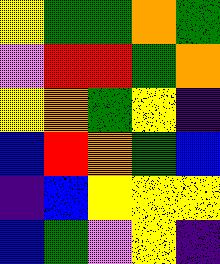[["yellow", "green", "green", "orange", "green"], ["violet", "red", "red", "green", "orange"], ["yellow", "orange", "green", "yellow", "indigo"], ["blue", "red", "orange", "green", "blue"], ["indigo", "blue", "yellow", "yellow", "yellow"], ["blue", "green", "violet", "yellow", "indigo"]]